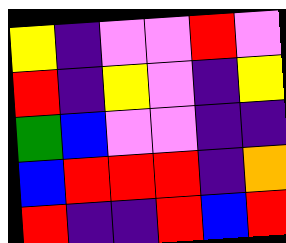[["yellow", "indigo", "violet", "violet", "red", "violet"], ["red", "indigo", "yellow", "violet", "indigo", "yellow"], ["green", "blue", "violet", "violet", "indigo", "indigo"], ["blue", "red", "red", "red", "indigo", "orange"], ["red", "indigo", "indigo", "red", "blue", "red"]]